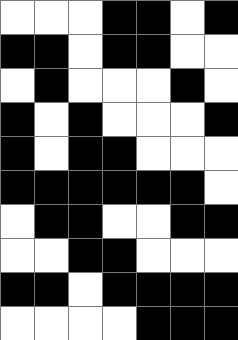[["white", "white", "white", "black", "black", "white", "black"], ["black", "black", "white", "black", "black", "white", "white"], ["white", "black", "white", "white", "white", "black", "white"], ["black", "white", "black", "white", "white", "white", "black"], ["black", "white", "black", "black", "white", "white", "white"], ["black", "black", "black", "black", "black", "black", "white"], ["white", "black", "black", "white", "white", "black", "black"], ["white", "white", "black", "black", "white", "white", "white"], ["black", "black", "white", "black", "black", "black", "black"], ["white", "white", "white", "white", "black", "black", "black"]]